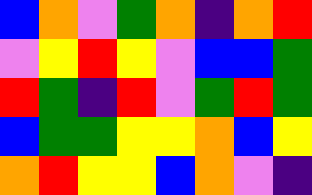[["blue", "orange", "violet", "green", "orange", "indigo", "orange", "red"], ["violet", "yellow", "red", "yellow", "violet", "blue", "blue", "green"], ["red", "green", "indigo", "red", "violet", "green", "red", "green"], ["blue", "green", "green", "yellow", "yellow", "orange", "blue", "yellow"], ["orange", "red", "yellow", "yellow", "blue", "orange", "violet", "indigo"]]